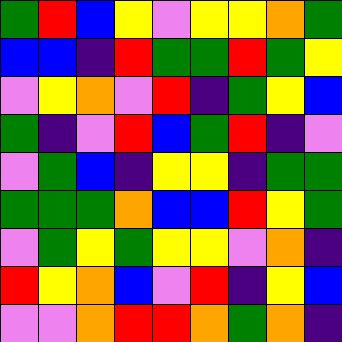[["green", "red", "blue", "yellow", "violet", "yellow", "yellow", "orange", "green"], ["blue", "blue", "indigo", "red", "green", "green", "red", "green", "yellow"], ["violet", "yellow", "orange", "violet", "red", "indigo", "green", "yellow", "blue"], ["green", "indigo", "violet", "red", "blue", "green", "red", "indigo", "violet"], ["violet", "green", "blue", "indigo", "yellow", "yellow", "indigo", "green", "green"], ["green", "green", "green", "orange", "blue", "blue", "red", "yellow", "green"], ["violet", "green", "yellow", "green", "yellow", "yellow", "violet", "orange", "indigo"], ["red", "yellow", "orange", "blue", "violet", "red", "indigo", "yellow", "blue"], ["violet", "violet", "orange", "red", "red", "orange", "green", "orange", "indigo"]]